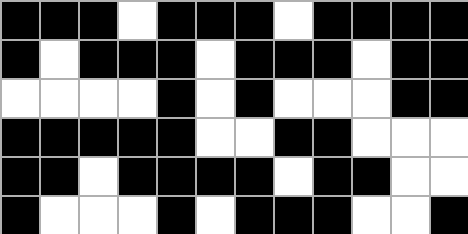[["black", "black", "black", "white", "black", "black", "black", "white", "black", "black", "black", "black"], ["black", "white", "black", "black", "black", "white", "black", "black", "black", "white", "black", "black"], ["white", "white", "white", "white", "black", "white", "black", "white", "white", "white", "black", "black"], ["black", "black", "black", "black", "black", "white", "white", "black", "black", "white", "white", "white"], ["black", "black", "white", "black", "black", "black", "black", "white", "black", "black", "white", "white"], ["black", "white", "white", "white", "black", "white", "black", "black", "black", "white", "white", "black"]]